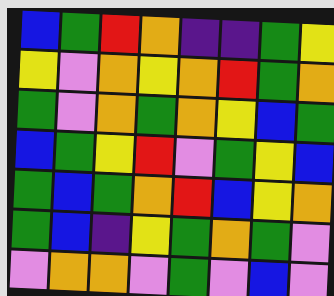[["blue", "green", "red", "orange", "indigo", "indigo", "green", "yellow"], ["yellow", "violet", "orange", "yellow", "orange", "red", "green", "orange"], ["green", "violet", "orange", "green", "orange", "yellow", "blue", "green"], ["blue", "green", "yellow", "red", "violet", "green", "yellow", "blue"], ["green", "blue", "green", "orange", "red", "blue", "yellow", "orange"], ["green", "blue", "indigo", "yellow", "green", "orange", "green", "violet"], ["violet", "orange", "orange", "violet", "green", "violet", "blue", "violet"]]